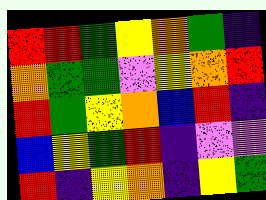[["red", "red", "green", "yellow", "orange", "green", "indigo"], ["orange", "green", "green", "violet", "yellow", "orange", "red"], ["red", "green", "yellow", "orange", "blue", "red", "indigo"], ["blue", "yellow", "green", "red", "indigo", "violet", "violet"], ["red", "indigo", "yellow", "orange", "indigo", "yellow", "green"]]